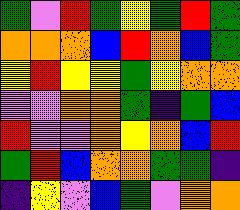[["green", "violet", "red", "green", "yellow", "green", "red", "green"], ["orange", "orange", "orange", "blue", "red", "orange", "blue", "green"], ["yellow", "red", "yellow", "yellow", "green", "yellow", "orange", "orange"], ["violet", "violet", "orange", "orange", "green", "indigo", "green", "blue"], ["red", "violet", "violet", "orange", "yellow", "orange", "blue", "red"], ["green", "red", "blue", "orange", "orange", "green", "green", "indigo"], ["indigo", "yellow", "violet", "blue", "green", "violet", "orange", "orange"]]